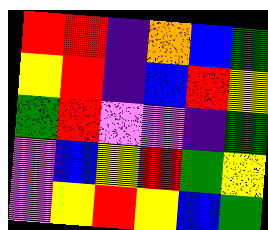[["red", "red", "indigo", "orange", "blue", "green"], ["yellow", "red", "indigo", "blue", "red", "yellow"], ["green", "red", "violet", "violet", "indigo", "green"], ["violet", "blue", "yellow", "red", "green", "yellow"], ["violet", "yellow", "red", "yellow", "blue", "green"]]